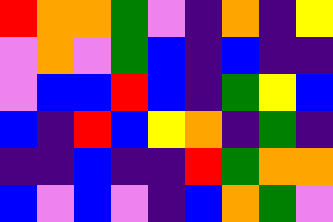[["red", "orange", "orange", "green", "violet", "indigo", "orange", "indigo", "yellow"], ["violet", "orange", "violet", "green", "blue", "indigo", "blue", "indigo", "indigo"], ["violet", "blue", "blue", "red", "blue", "indigo", "green", "yellow", "blue"], ["blue", "indigo", "red", "blue", "yellow", "orange", "indigo", "green", "indigo"], ["indigo", "indigo", "blue", "indigo", "indigo", "red", "green", "orange", "orange"], ["blue", "violet", "blue", "violet", "indigo", "blue", "orange", "green", "violet"]]